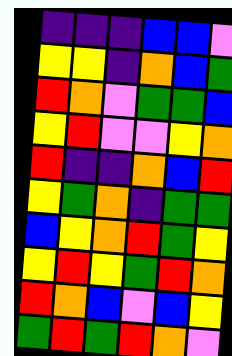[["indigo", "indigo", "indigo", "blue", "blue", "violet"], ["yellow", "yellow", "indigo", "orange", "blue", "green"], ["red", "orange", "violet", "green", "green", "blue"], ["yellow", "red", "violet", "violet", "yellow", "orange"], ["red", "indigo", "indigo", "orange", "blue", "red"], ["yellow", "green", "orange", "indigo", "green", "green"], ["blue", "yellow", "orange", "red", "green", "yellow"], ["yellow", "red", "yellow", "green", "red", "orange"], ["red", "orange", "blue", "violet", "blue", "yellow"], ["green", "red", "green", "red", "orange", "violet"]]